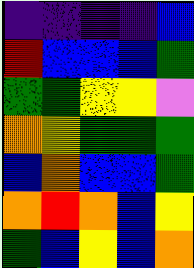[["indigo", "indigo", "indigo", "indigo", "blue"], ["red", "blue", "blue", "blue", "green"], ["green", "green", "yellow", "yellow", "violet"], ["orange", "yellow", "green", "green", "green"], ["blue", "orange", "blue", "blue", "green"], ["orange", "red", "orange", "blue", "yellow"], ["green", "blue", "yellow", "blue", "orange"]]